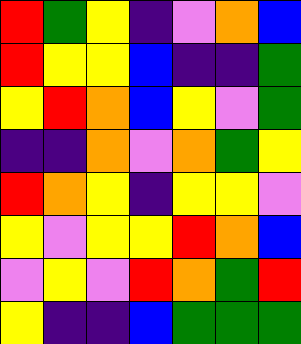[["red", "green", "yellow", "indigo", "violet", "orange", "blue"], ["red", "yellow", "yellow", "blue", "indigo", "indigo", "green"], ["yellow", "red", "orange", "blue", "yellow", "violet", "green"], ["indigo", "indigo", "orange", "violet", "orange", "green", "yellow"], ["red", "orange", "yellow", "indigo", "yellow", "yellow", "violet"], ["yellow", "violet", "yellow", "yellow", "red", "orange", "blue"], ["violet", "yellow", "violet", "red", "orange", "green", "red"], ["yellow", "indigo", "indigo", "blue", "green", "green", "green"]]